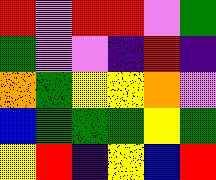[["red", "violet", "red", "red", "violet", "green"], ["green", "violet", "violet", "indigo", "red", "indigo"], ["orange", "green", "yellow", "yellow", "orange", "violet"], ["blue", "green", "green", "green", "yellow", "green"], ["yellow", "red", "indigo", "yellow", "blue", "red"]]